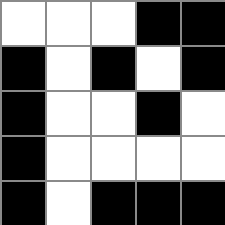[["white", "white", "white", "black", "black"], ["black", "white", "black", "white", "black"], ["black", "white", "white", "black", "white"], ["black", "white", "white", "white", "white"], ["black", "white", "black", "black", "black"]]